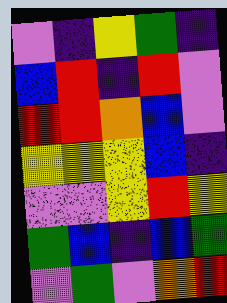[["violet", "indigo", "yellow", "green", "indigo"], ["blue", "red", "indigo", "red", "violet"], ["red", "red", "orange", "blue", "violet"], ["yellow", "yellow", "yellow", "blue", "indigo"], ["violet", "violet", "yellow", "red", "yellow"], ["green", "blue", "indigo", "blue", "green"], ["violet", "green", "violet", "orange", "red"]]